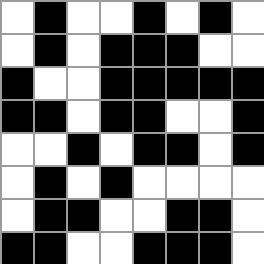[["white", "black", "white", "white", "black", "white", "black", "white"], ["white", "black", "white", "black", "black", "black", "white", "white"], ["black", "white", "white", "black", "black", "black", "black", "black"], ["black", "black", "white", "black", "black", "white", "white", "black"], ["white", "white", "black", "white", "black", "black", "white", "black"], ["white", "black", "white", "black", "white", "white", "white", "white"], ["white", "black", "black", "white", "white", "black", "black", "white"], ["black", "black", "white", "white", "black", "black", "black", "white"]]